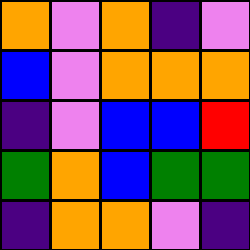[["orange", "violet", "orange", "indigo", "violet"], ["blue", "violet", "orange", "orange", "orange"], ["indigo", "violet", "blue", "blue", "red"], ["green", "orange", "blue", "green", "green"], ["indigo", "orange", "orange", "violet", "indigo"]]